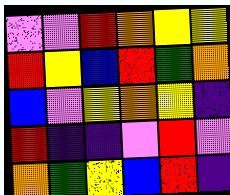[["violet", "violet", "red", "orange", "yellow", "yellow"], ["red", "yellow", "blue", "red", "green", "orange"], ["blue", "violet", "yellow", "orange", "yellow", "indigo"], ["red", "indigo", "indigo", "violet", "red", "violet"], ["orange", "green", "yellow", "blue", "red", "indigo"]]